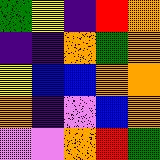[["green", "yellow", "indigo", "red", "orange"], ["indigo", "indigo", "orange", "green", "orange"], ["yellow", "blue", "blue", "orange", "orange"], ["orange", "indigo", "violet", "blue", "orange"], ["violet", "violet", "orange", "red", "green"]]